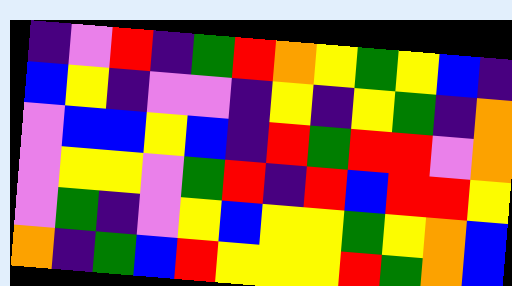[["indigo", "violet", "red", "indigo", "green", "red", "orange", "yellow", "green", "yellow", "blue", "indigo"], ["blue", "yellow", "indigo", "violet", "violet", "indigo", "yellow", "indigo", "yellow", "green", "indigo", "orange"], ["violet", "blue", "blue", "yellow", "blue", "indigo", "red", "green", "red", "red", "violet", "orange"], ["violet", "yellow", "yellow", "violet", "green", "red", "indigo", "red", "blue", "red", "red", "yellow"], ["violet", "green", "indigo", "violet", "yellow", "blue", "yellow", "yellow", "green", "yellow", "orange", "blue"], ["orange", "indigo", "green", "blue", "red", "yellow", "yellow", "yellow", "red", "green", "orange", "blue"]]